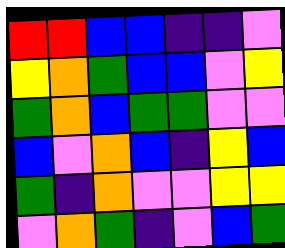[["red", "red", "blue", "blue", "indigo", "indigo", "violet"], ["yellow", "orange", "green", "blue", "blue", "violet", "yellow"], ["green", "orange", "blue", "green", "green", "violet", "violet"], ["blue", "violet", "orange", "blue", "indigo", "yellow", "blue"], ["green", "indigo", "orange", "violet", "violet", "yellow", "yellow"], ["violet", "orange", "green", "indigo", "violet", "blue", "green"]]